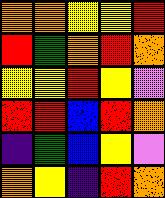[["orange", "orange", "yellow", "yellow", "red"], ["red", "green", "orange", "red", "orange"], ["yellow", "yellow", "red", "yellow", "violet"], ["red", "red", "blue", "red", "orange"], ["indigo", "green", "blue", "yellow", "violet"], ["orange", "yellow", "indigo", "red", "orange"]]